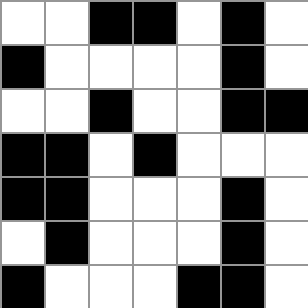[["white", "white", "black", "black", "white", "black", "white"], ["black", "white", "white", "white", "white", "black", "white"], ["white", "white", "black", "white", "white", "black", "black"], ["black", "black", "white", "black", "white", "white", "white"], ["black", "black", "white", "white", "white", "black", "white"], ["white", "black", "white", "white", "white", "black", "white"], ["black", "white", "white", "white", "black", "black", "white"]]